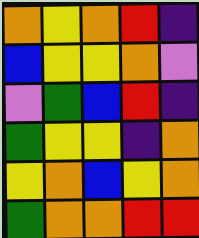[["orange", "yellow", "orange", "red", "indigo"], ["blue", "yellow", "yellow", "orange", "violet"], ["violet", "green", "blue", "red", "indigo"], ["green", "yellow", "yellow", "indigo", "orange"], ["yellow", "orange", "blue", "yellow", "orange"], ["green", "orange", "orange", "red", "red"]]